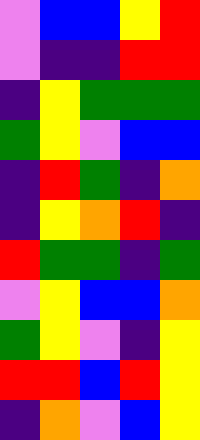[["violet", "blue", "blue", "yellow", "red"], ["violet", "indigo", "indigo", "red", "red"], ["indigo", "yellow", "green", "green", "green"], ["green", "yellow", "violet", "blue", "blue"], ["indigo", "red", "green", "indigo", "orange"], ["indigo", "yellow", "orange", "red", "indigo"], ["red", "green", "green", "indigo", "green"], ["violet", "yellow", "blue", "blue", "orange"], ["green", "yellow", "violet", "indigo", "yellow"], ["red", "red", "blue", "red", "yellow"], ["indigo", "orange", "violet", "blue", "yellow"]]